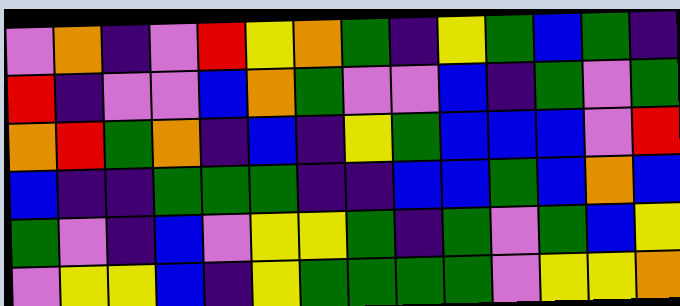[["violet", "orange", "indigo", "violet", "red", "yellow", "orange", "green", "indigo", "yellow", "green", "blue", "green", "indigo"], ["red", "indigo", "violet", "violet", "blue", "orange", "green", "violet", "violet", "blue", "indigo", "green", "violet", "green"], ["orange", "red", "green", "orange", "indigo", "blue", "indigo", "yellow", "green", "blue", "blue", "blue", "violet", "red"], ["blue", "indigo", "indigo", "green", "green", "green", "indigo", "indigo", "blue", "blue", "green", "blue", "orange", "blue"], ["green", "violet", "indigo", "blue", "violet", "yellow", "yellow", "green", "indigo", "green", "violet", "green", "blue", "yellow"], ["violet", "yellow", "yellow", "blue", "indigo", "yellow", "green", "green", "green", "green", "violet", "yellow", "yellow", "orange"]]